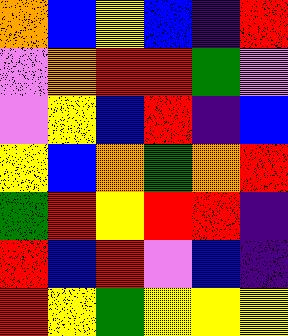[["orange", "blue", "yellow", "blue", "indigo", "red"], ["violet", "orange", "red", "red", "green", "violet"], ["violet", "yellow", "blue", "red", "indigo", "blue"], ["yellow", "blue", "orange", "green", "orange", "red"], ["green", "red", "yellow", "red", "red", "indigo"], ["red", "blue", "red", "violet", "blue", "indigo"], ["red", "yellow", "green", "yellow", "yellow", "yellow"]]